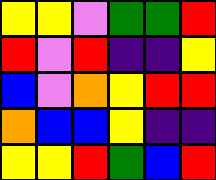[["yellow", "yellow", "violet", "green", "green", "red"], ["red", "violet", "red", "indigo", "indigo", "yellow"], ["blue", "violet", "orange", "yellow", "red", "red"], ["orange", "blue", "blue", "yellow", "indigo", "indigo"], ["yellow", "yellow", "red", "green", "blue", "red"]]